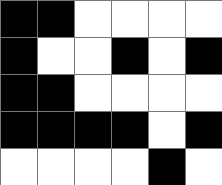[["black", "black", "white", "white", "white", "white"], ["black", "white", "white", "black", "white", "black"], ["black", "black", "white", "white", "white", "white"], ["black", "black", "black", "black", "white", "black"], ["white", "white", "white", "white", "black", "white"]]